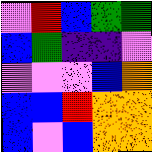[["violet", "red", "blue", "green", "green"], ["blue", "green", "indigo", "indigo", "violet"], ["violet", "violet", "violet", "blue", "orange"], ["blue", "blue", "red", "orange", "orange"], ["blue", "violet", "blue", "orange", "orange"]]